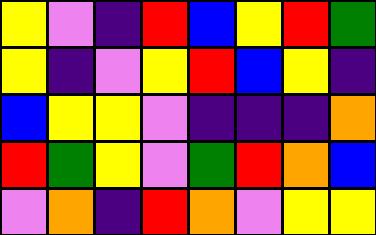[["yellow", "violet", "indigo", "red", "blue", "yellow", "red", "green"], ["yellow", "indigo", "violet", "yellow", "red", "blue", "yellow", "indigo"], ["blue", "yellow", "yellow", "violet", "indigo", "indigo", "indigo", "orange"], ["red", "green", "yellow", "violet", "green", "red", "orange", "blue"], ["violet", "orange", "indigo", "red", "orange", "violet", "yellow", "yellow"]]